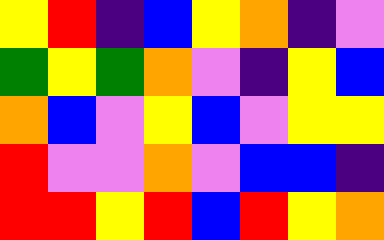[["yellow", "red", "indigo", "blue", "yellow", "orange", "indigo", "violet"], ["green", "yellow", "green", "orange", "violet", "indigo", "yellow", "blue"], ["orange", "blue", "violet", "yellow", "blue", "violet", "yellow", "yellow"], ["red", "violet", "violet", "orange", "violet", "blue", "blue", "indigo"], ["red", "red", "yellow", "red", "blue", "red", "yellow", "orange"]]